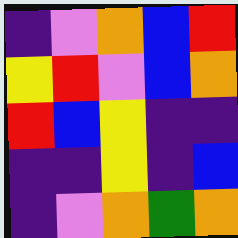[["indigo", "violet", "orange", "blue", "red"], ["yellow", "red", "violet", "blue", "orange"], ["red", "blue", "yellow", "indigo", "indigo"], ["indigo", "indigo", "yellow", "indigo", "blue"], ["indigo", "violet", "orange", "green", "orange"]]